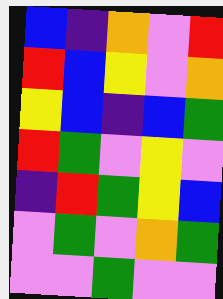[["blue", "indigo", "orange", "violet", "red"], ["red", "blue", "yellow", "violet", "orange"], ["yellow", "blue", "indigo", "blue", "green"], ["red", "green", "violet", "yellow", "violet"], ["indigo", "red", "green", "yellow", "blue"], ["violet", "green", "violet", "orange", "green"], ["violet", "violet", "green", "violet", "violet"]]